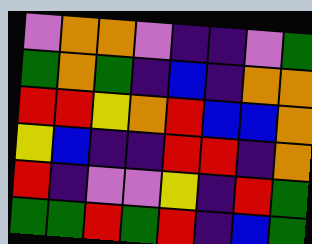[["violet", "orange", "orange", "violet", "indigo", "indigo", "violet", "green"], ["green", "orange", "green", "indigo", "blue", "indigo", "orange", "orange"], ["red", "red", "yellow", "orange", "red", "blue", "blue", "orange"], ["yellow", "blue", "indigo", "indigo", "red", "red", "indigo", "orange"], ["red", "indigo", "violet", "violet", "yellow", "indigo", "red", "green"], ["green", "green", "red", "green", "red", "indigo", "blue", "green"]]